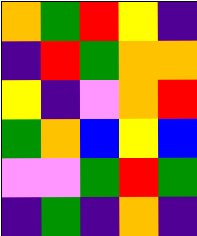[["orange", "green", "red", "yellow", "indigo"], ["indigo", "red", "green", "orange", "orange"], ["yellow", "indigo", "violet", "orange", "red"], ["green", "orange", "blue", "yellow", "blue"], ["violet", "violet", "green", "red", "green"], ["indigo", "green", "indigo", "orange", "indigo"]]